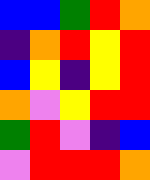[["blue", "blue", "green", "red", "orange"], ["indigo", "orange", "red", "yellow", "red"], ["blue", "yellow", "indigo", "yellow", "red"], ["orange", "violet", "yellow", "red", "red"], ["green", "red", "violet", "indigo", "blue"], ["violet", "red", "red", "red", "orange"]]